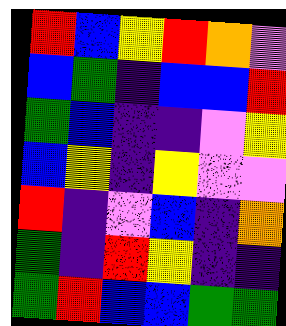[["red", "blue", "yellow", "red", "orange", "violet"], ["blue", "green", "indigo", "blue", "blue", "red"], ["green", "blue", "indigo", "indigo", "violet", "yellow"], ["blue", "yellow", "indigo", "yellow", "violet", "violet"], ["red", "indigo", "violet", "blue", "indigo", "orange"], ["green", "indigo", "red", "yellow", "indigo", "indigo"], ["green", "red", "blue", "blue", "green", "green"]]